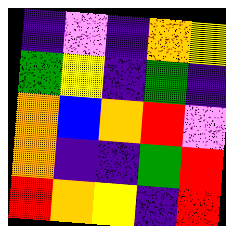[["indigo", "violet", "indigo", "orange", "yellow"], ["green", "yellow", "indigo", "green", "indigo"], ["orange", "blue", "orange", "red", "violet"], ["orange", "indigo", "indigo", "green", "red"], ["red", "orange", "yellow", "indigo", "red"]]